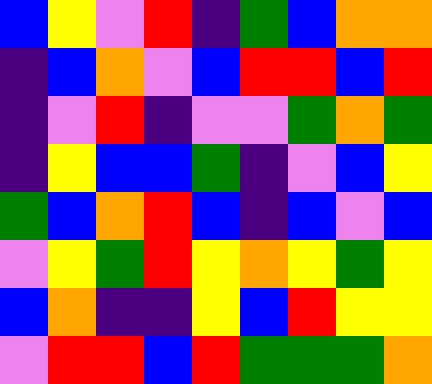[["blue", "yellow", "violet", "red", "indigo", "green", "blue", "orange", "orange"], ["indigo", "blue", "orange", "violet", "blue", "red", "red", "blue", "red"], ["indigo", "violet", "red", "indigo", "violet", "violet", "green", "orange", "green"], ["indigo", "yellow", "blue", "blue", "green", "indigo", "violet", "blue", "yellow"], ["green", "blue", "orange", "red", "blue", "indigo", "blue", "violet", "blue"], ["violet", "yellow", "green", "red", "yellow", "orange", "yellow", "green", "yellow"], ["blue", "orange", "indigo", "indigo", "yellow", "blue", "red", "yellow", "yellow"], ["violet", "red", "red", "blue", "red", "green", "green", "green", "orange"]]